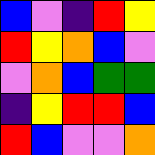[["blue", "violet", "indigo", "red", "yellow"], ["red", "yellow", "orange", "blue", "violet"], ["violet", "orange", "blue", "green", "green"], ["indigo", "yellow", "red", "red", "blue"], ["red", "blue", "violet", "violet", "orange"]]